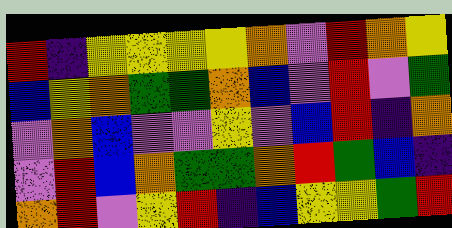[["red", "indigo", "yellow", "yellow", "yellow", "yellow", "orange", "violet", "red", "orange", "yellow"], ["blue", "yellow", "orange", "green", "green", "orange", "blue", "violet", "red", "violet", "green"], ["violet", "orange", "blue", "violet", "violet", "yellow", "violet", "blue", "red", "indigo", "orange"], ["violet", "red", "blue", "orange", "green", "green", "orange", "red", "green", "blue", "indigo"], ["orange", "red", "violet", "yellow", "red", "indigo", "blue", "yellow", "yellow", "green", "red"]]